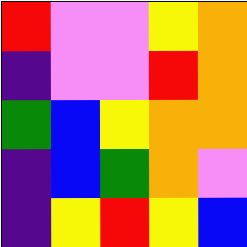[["red", "violet", "violet", "yellow", "orange"], ["indigo", "violet", "violet", "red", "orange"], ["green", "blue", "yellow", "orange", "orange"], ["indigo", "blue", "green", "orange", "violet"], ["indigo", "yellow", "red", "yellow", "blue"]]